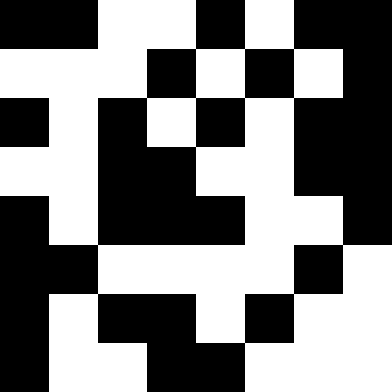[["black", "black", "white", "white", "black", "white", "black", "black"], ["white", "white", "white", "black", "white", "black", "white", "black"], ["black", "white", "black", "white", "black", "white", "black", "black"], ["white", "white", "black", "black", "white", "white", "black", "black"], ["black", "white", "black", "black", "black", "white", "white", "black"], ["black", "black", "white", "white", "white", "white", "black", "white"], ["black", "white", "black", "black", "white", "black", "white", "white"], ["black", "white", "white", "black", "black", "white", "white", "white"]]